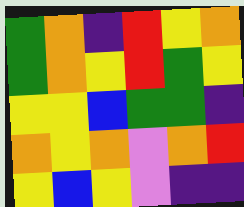[["green", "orange", "indigo", "red", "yellow", "orange"], ["green", "orange", "yellow", "red", "green", "yellow"], ["yellow", "yellow", "blue", "green", "green", "indigo"], ["orange", "yellow", "orange", "violet", "orange", "red"], ["yellow", "blue", "yellow", "violet", "indigo", "indigo"]]